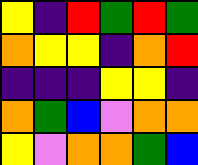[["yellow", "indigo", "red", "green", "red", "green"], ["orange", "yellow", "yellow", "indigo", "orange", "red"], ["indigo", "indigo", "indigo", "yellow", "yellow", "indigo"], ["orange", "green", "blue", "violet", "orange", "orange"], ["yellow", "violet", "orange", "orange", "green", "blue"]]